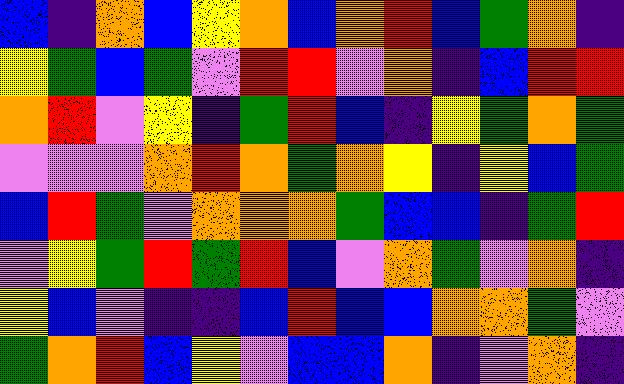[["blue", "indigo", "orange", "blue", "yellow", "orange", "blue", "orange", "red", "blue", "green", "orange", "indigo"], ["yellow", "green", "blue", "green", "violet", "red", "red", "violet", "orange", "indigo", "blue", "red", "red"], ["orange", "red", "violet", "yellow", "indigo", "green", "red", "blue", "indigo", "yellow", "green", "orange", "green"], ["violet", "violet", "violet", "orange", "red", "orange", "green", "orange", "yellow", "indigo", "yellow", "blue", "green"], ["blue", "red", "green", "violet", "orange", "orange", "orange", "green", "blue", "blue", "indigo", "green", "red"], ["violet", "yellow", "green", "red", "green", "red", "blue", "violet", "orange", "green", "violet", "orange", "indigo"], ["yellow", "blue", "violet", "indigo", "indigo", "blue", "red", "blue", "blue", "orange", "orange", "green", "violet"], ["green", "orange", "red", "blue", "yellow", "violet", "blue", "blue", "orange", "indigo", "violet", "orange", "indigo"]]